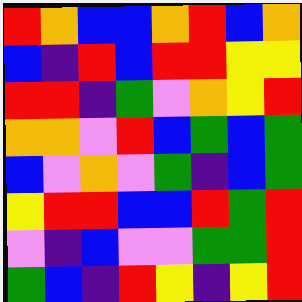[["red", "orange", "blue", "blue", "orange", "red", "blue", "orange"], ["blue", "indigo", "red", "blue", "red", "red", "yellow", "yellow"], ["red", "red", "indigo", "green", "violet", "orange", "yellow", "red"], ["orange", "orange", "violet", "red", "blue", "green", "blue", "green"], ["blue", "violet", "orange", "violet", "green", "indigo", "blue", "green"], ["yellow", "red", "red", "blue", "blue", "red", "green", "red"], ["violet", "indigo", "blue", "violet", "violet", "green", "green", "red"], ["green", "blue", "indigo", "red", "yellow", "indigo", "yellow", "red"]]